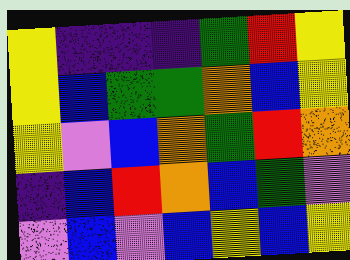[["yellow", "indigo", "indigo", "indigo", "green", "red", "yellow"], ["yellow", "blue", "green", "green", "orange", "blue", "yellow"], ["yellow", "violet", "blue", "orange", "green", "red", "orange"], ["indigo", "blue", "red", "orange", "blue", "green", "violet"], ["violet", "blue", "violet", "blue", "yellow", "blue", "yellow"]]